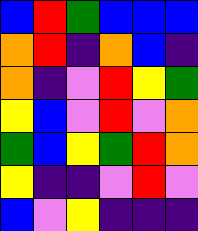[["blue", "red", "green", "blue", "blue", "blue"], ["orange", "red", "indigo", "orange", "blue", "indigo"], ["orange", "indigo", "violet", "red", "yellow", "green"], ["yellow", "blue", "violet", "red", "violet", "orange"], ["green", "blue", "yellow", "green", "red", "orange"], ["yellow", "indigo", "indigo", "violet", "red", "violet"], ["blue", "violet", "yellow", "indigo", "indigo", "indigo"]]